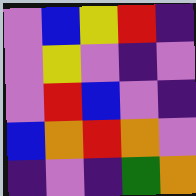[["violet", "blue", "yellow", "red", "indigo"], ["violet", "yellow", "violet", "indigo", "violet"], ["violet", "red", "blue", "violet", "indigo"], ["blue", "orange", "red", "orange", "violet"], ["indigo", "violet", "indigo", "green", "orange"]]